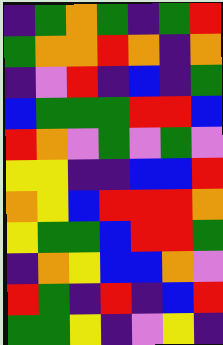[["indigo", "green", "orange", "green", "indigo", "green", "red"], ["green", "orange", "orange", "red", "orange", "indigo", "orange"], ["indigo", "violet", "red", "indigo", "blue", "indigo", "green"], ["blue", "green", "green", "green", "red", "red", "blue"], ["red", "orange", "violet", "green", "violet", "green", "violet"], ["yellow", "yellow", "indigo", "indigo", "blue", "blue", "red"], ["orange", "yellow", "blue", "red", "red", "red", "orange"], ["yellow", "green", "green", "blue", "red", "red", "green"], ["indigo", "orange", "yellow", "blue", "blue", "orange", "violet"], ["red", "green", "indigo", "red", "indigo", "blue", "red"], ["green", "green", "yellow", "indigo", "violet", "yellow", "indigo"]]